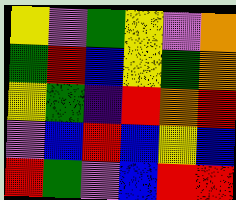[["yellow", "violet", "green", "yellow", "violet", "orange"], ["green", "red", "blue", "yellow", "green", "orange"], ["yellow", "green", "indigo", "red", "orange", "red"], ["violet", "blue", "red", "blue", "yellow", "blue"], ["red", "green", "violet", "blue", "red", "red"]]